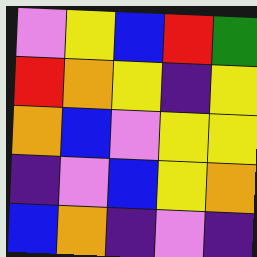[["violet", "yellow", "blue", "red", "green"], ["red", "orange", "yellow", "indigo", "yellow"], ["orange", "blue", "violet", "yellow", "yellow"], ["indigo", "violet", "blue", "yellow", "orange"], ["blue", "orange", "indigo", "violet", "indigo"]]